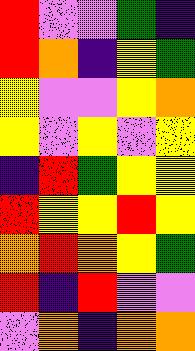[["red", "violet", "violet", "green", "indigo"], ["red", "orange", "indigo", "yellow", "green"], ["yellow", "violet", "violet", "yellow", "orange"], ["yellow", "violet", "yellow", "violet", "yellow"], ["indigo", "red", "green", "yellow", "yellow"], ["red", "yellow", "yellow", "red", "yellow"], ["orange", "red", "orange", "yellow", "green"], ["red", "indigo", "red", "violet", "violet"], ["violet", "orange", "indigo", "orange", "orange"]]